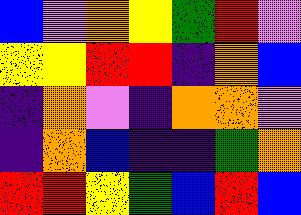[["blue", "violet", "orange", "yellow", "green", "red", "violet"], ["yellow", "yellow", "red", "red", "indigo", "orange", "blue"], ["indigo", "orange", "violet", "indigo", "orange", "orange", "violet"], ["indigo", "orange", "blue", "indigo", "indigo", "green", "orange"], ["red", "red", "yellow", "green", "blue", "red", "blue"]]